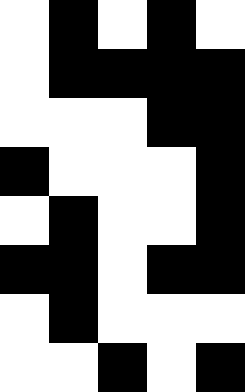[["white", "black", "white", "black", "white"], ["white", "black", "black", "black", "black"], ["white", "white", "white", "black", "black"], ["black", "white", "white", "white", "black"], ["white", "black", "white", "white", "black"], ["black", "black", "white", "black", "black"], ["white", "black", "white", "white", "white"], ["white", "white", "black", "white", "black"]]